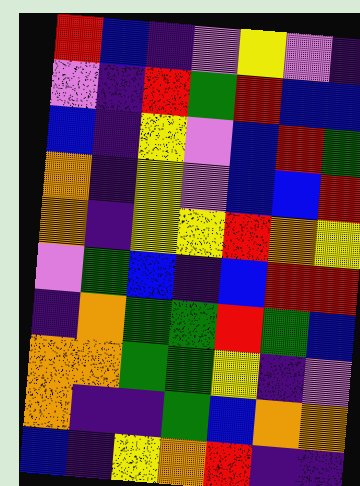[["red", "blue", "indigo", "violet", "yellow", "violet", "indigo"], ["violet", "indigo", "red", "green", "red", "blue", "blue"], ["blue", "indigo", "yellow", "violet", "blue", "red", "green"], ["orange", "indigo", "yellow", "violet", "blue", "blue", "red"], ["orange", "indigo", "yellow", "yellow", "red", "orange", "yellow"], ["violet", "green", "blue", "indigo", "blue", "red", "red"], ["indigo", "orange", "green", "green", "red", "green", "blue"], ["orange", "orange", "green", "green", "yellow", "indigo", "violet"], ["orange", "indigo", "indigo", "green", "blue", "orange", "orange"], ["blue", "indigo", "yellow", "orange", "red", "indigo", "indigo"]]